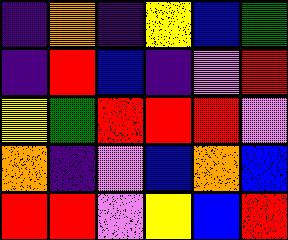[["indigo", "orange", "indigo", "yellow", "blue", "green"], ["indigo", "red", "blue", "indigo", "violet", "red"], ["yellow", "green", "red", "red", "red", "violet"], ["orange", "indigo", "violet", "blue", "orange", "blue"], ["red", "red", "violet", "yellow", "blue", "red"]]